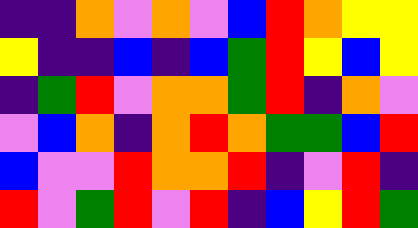[["indigo", "indigo", "orange", "violet", "orange", "violet", "blue", "red", "orange", "yellow", "yellow"], ["yellow", "indigo", "indigo", "blue", "indigo", "blue", "green", "red", "yellow", "blue", "yellow"], ["indigo", "green", "red", "violet", "orange", "orange", "green", "red", "indigo", "orange", "violet"], ["violet", "blue", "orange", "indigo", "orange", "red", "orange", "green", "green", "blue", "red"], ["blue", "violet", "violet", "red", "orange", "orange", "red", "indigo", "violet", "red", "indigo"], ["red", "violet", "green", "red", "violet", "red", "indigo", "blue", "yellow", "red", "green"]]